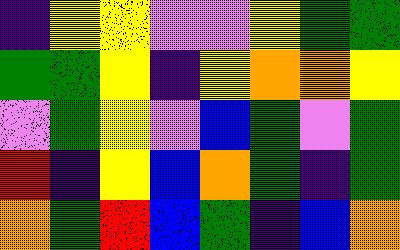[["indigo", "yellow", "yellow", "violet", "violet", "yellow", "green", "green"], ["green", "green", "yellow", "indigo", "yellow", "orange", "orange", "yellow"], ["violet", "green", "yellow", "violet", "blue", "green", "violet", "green"], ["red", "indigo", "yellow", "blue", "orange", "green", "indigo", "green"], ["orange", "green", "red", "blue", "green", "indigo", "blue", "orange"]]